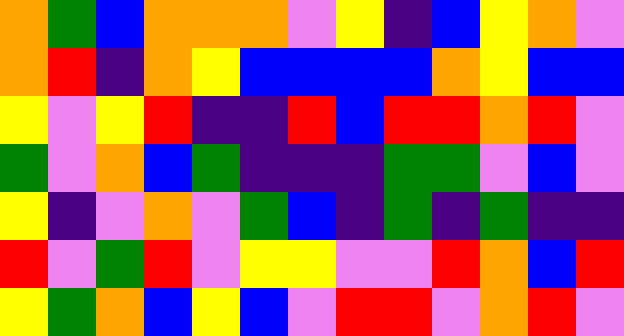[["orange", "green", "blue", "orange", "orange", "orange", "violet", "yellow", "indigo", "blue", "yellow", "orange", "violet"], ["orange", "red", "indigo", "orange", "yellow", "blue", "blue", "blue", "blue", "orange", "yellow", "blue", "blue"], ["yellow", "violet", "yellow", "red", "indigo", "indigo", "red", "blue", "red", "red", "orange", "red", "violet"], ["green", "violet", "orange", "blue", "green", "indigo", "indigo", "indigo", "green", "green", "violet", "blue", "violet"], ["yellow", "indigo", "violet", "orange", "violet", "green", "blue", "indigo", "green", "indigo", "green", "indigo", "indigo"], ["red", "violet", "green", "red", "violet", "yellow", "yellow", "violet", "violet", "red", "orange", "blue", "red"], ["yellow", "green", "orange", "blue", "yellow", "blue", "violet", "red", "red", "violet", "orange", "red", "violet"]]